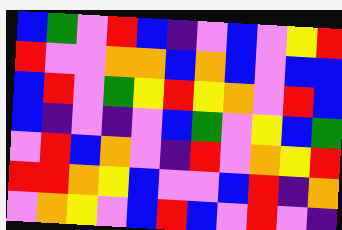[["blue", "green", "violet", "red", "blue", "indigo", "violet", "blue", "violet", "yellow", "red"], ["red", "violet", "violet", "orange", "orange", "blue", "orange", "blue", "violet", "blue", "blue"], ["blue", "red", "violet", "green", "yellow", "red", "yellow", "orange", "violet", "red", "blue"], ["blue", "indigo", "violet", "indigo", "violet", "blue", "green", "violet", "yellow", "blue", "green"], ["violet", "red", "blue", "orange", "violet", "indigo", "red", "violet", "orange", "yellow", "red"], ["red", "red", "orange", "yellow", "blue", "violet", "violet", "blue", "red", "indigo", "orange"], ["violet", "orange", "yellow", "violet", "blue", "red", "blue", "violet", "red", "violet", "indigo"]]